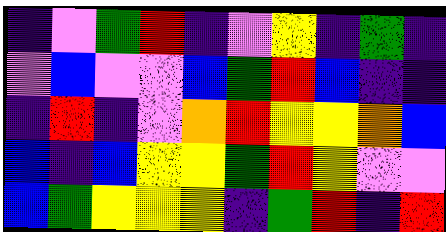[["indigo", "violet", "green", "red", "indigo", "violet", "yellow", "indigo", "green", "indigo"], ["violet", "blue", "violet", "violet", "blue", "green", "red", "blue", "indigo", "indigo"], ["indigo", "red", "indigo", "violet", "orange", "red", "yellow", "yellow", "orange", "blue"], ["blue", "indigo", "blue", "yellow", "yellow", "green", "red", "yellow", "violet", "violet"], ["blue", "green", "yellow", "yellow", "yellow", "indigo", "green", "red", "indigo", "red"]]